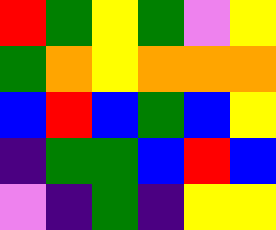[["red", "green", "yellow", "green", "violet", "yellow"], ["green", "orange", "yellow", "orange", "orange", "orange"], ["blue", "red", "blue", "green", "blue", "yellow"], ["indigo", "green", "green", "blue", "red", "blue"], ["violet", "indigo", "green", "indigo", "yellow", "yellow"]]